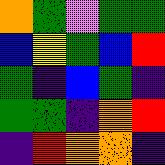[["orange", "green", "violet", "green", "green"], ["blue", "yellow", "green", "blue", "red"], ["green", "indigo", "blue", "green", "indigo"], ["green", "green", "indigo", "orange", "red"], ["indigo", "red", "orange", "orange", "indigo"]]